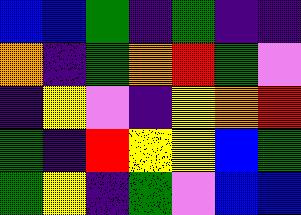[["blue", "blue", "green", "indigo", "green", "indigo", "indigo"], ["orange", "indigo", "green", "orange", "red", "green", "violet"], ["indigo", "yellow", "violet", "indigo", "yellow", "orange", "red"], ["green", "indigo", "red", "yellow", "yellow", "blue", "green"], ["green", "yellow", "indigo", "green", "violet", "blue", "blue"]]